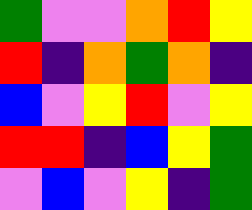[["green", "violet", "violet", "orange", "red", "yellow"], ["red", "indigo", "orange", "green", "orange", "indigo"], ["blue", "violet", "yellow", "red", "violet", "yellow"], ["red", "red", "indigo", "blue", "yellow", "green"], ["violet", "blue", "violet", "yellow", "indigo", "green"]]